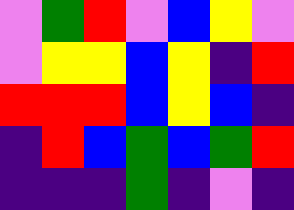[["violet", "green", "red", "violet", "blue", "yellow", "violet"], ["violet", "yellow", "yellow", "blue", "yellow", "indigo", "red"], ["red", "red", "red", "blue", "yellow", "blue", "indigo"], ["indigo", "red", "blue", "green", "blue", "green", "red"], ["indigo", "indigo", "indigo", "green", "indigo", "violet", "indigo"]]